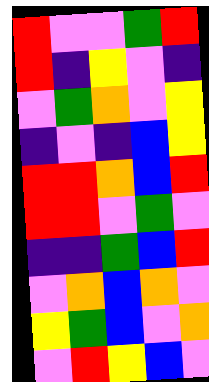[["red", "violet", "violet", "green", "red"], ["red", "indigo", "yellow", "violet", "indigo"], ["violet", "green", "orange", "violet", "yellow"], ["indigo", "violet", "indigo", "blue", "yellow"], ["red", "red", "orange", "blue", "red"], ["red", "red", "violet", "green", "violet"], ["indigo", "indigo", "green", "blue", "red"], ["violet", "orange", "blue", "orange", "violet"], ["yellow", "green", "blue", "violet", "orange"], ["violet", "red", "yellow", "blue", "violet"]]